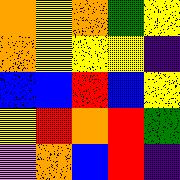[["orange", "yellow", "orange", "green", "yellow"], ["orange", "yellow", "yellow", "yellow", "indigo"], ["blue", "blue", "red", "blue", "yellow"], ["yellow", "red", "orange", "red", "green"], ["violet", "orange", "blue", "red", "indigo"]]